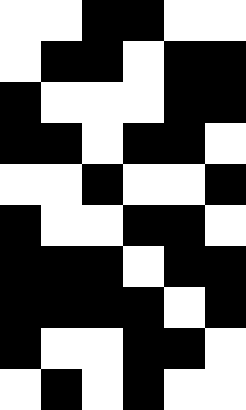[["white", "white", "black", "black", "white", "white"], ["white", "black", "black", "white", "black", "black"], ["black", "white", "white", "white", "black", "black"], ["black", "black", "white", "black", "black", "white"], ["white", "white", "black", "white", "white", "black"], ["black", "white", "white", "black", "black", "white"], ["black", "black", "black", "white", "black", "black"], ["black", "black", "black", "black", "white", "black"], ["black", "white", "white", "black", "black", "white"], ["white", "black", "white", "black", "white", "white"]]